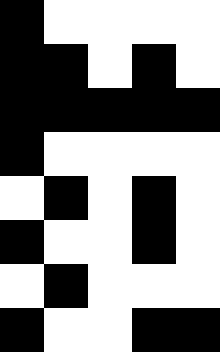[["black", "white", "white", "white", "white"], ["black", "black", "white", "black", "white"], ["black", "black", "black", "black", "black"], ["black", "white", "white", "white", "white"], ["white", "black", "white", "black", "white"], ["black", "white", "white", "black", "white"], ["white", "black", "white", "white", "white"], ["black", "white", "white", "black", "black"]]